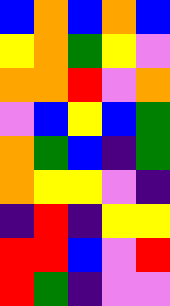[["blue", "orange", "blue", "orange", "blue"], ["yellow", "orange", "green", "yellow", "violet"], ["orange", "orange", "red", "violet", "orange"], ["violet", "blue", "yellow", "blue", "green"], ["orange", "green", "blue", "indigo", "green"], ["orange", "yellow", "yellow", "violet", "indigo"], ["indigo", "red", "indigo", "yellow", "yellow"], ["red", "red", "blue", "violet", "red"], ["red", "green", "indigo", "violet", "violet"]]